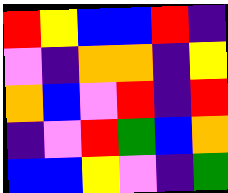[["red", "yellow", "blue", "blue", "red", "indigo"], ["violet", "indigo", "orange", "orange", "indigo", "yellow"], ["orange", "blue", "violet", "red", "indigo", "red"], ["indigo", "violet", "red", "green", "blue", "orange"], ["blue", "blue", "yellow", "violet", "indigo", "green"]]